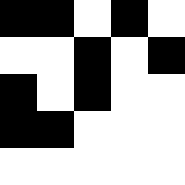[["black", "black", "white", "black", "white"], ["white", "white", "black", "white", "black"], ["black", "white", "black", "white", "white"], ["black", "black", "white", "white", "white"], ["white", "white", "white", "white", "white"]]